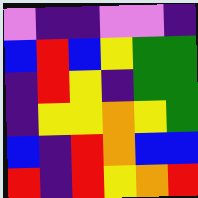[["violet", "indigo", "indigo", "violet", "violet", "indigo"], ["blue", "red", "blue", "yellow", "green", "green"], ["indigo", "red", "yellow", "indigo", "green", "green"], ["indigo", "yellow", "yellow", "orange", "yellow", "green"], ["blue", "indigo", "red", "orange", "blue", "blue"], ["red", "indigo", "red", "yellow", "orange", "red"]]